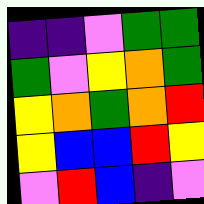[["indigo", "indigo", "violet", "green", "green"], ["green", "violet", "yellow", "orange", "green"], ["yellow", "orange", "green", "orange", "red"], ["yellow", "blue", "blue", "red", "yellow"], ["violet", "red", "blue", "indigo", "violet"]]